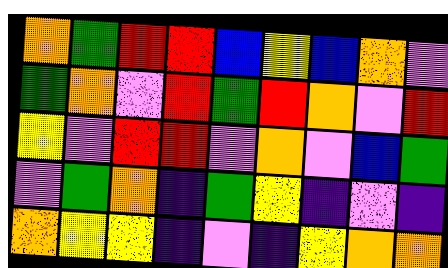[["orange", "green", "red", "red", "blue", "yellow", "blue", "orange", "violet"], ["green", "orange", "violet", "red", "green", "red", "orange", "violet", "red"], ["yellow", "violet", "red", "red", "violet", "orange", "violet", "blue", "green"], ["violet", "green", "orange", "indigo", "green", "yellow", "indigo", "violet", "indigo"], ["orange", "yellow", "yellow", "indigo", "violet", "indigo", "yellow", "orange", "orange"]]